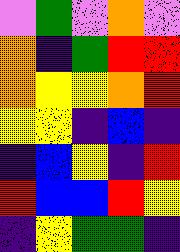[["violet", "green", "violet", "orange", "violet"], ["orange", "indigo", "green", "red", "red"], ["orange", "yellow", "yellow", "orange", "red"], ["yellow", "yellow", "indigo", "blue", "indigo"], ["indigo", "blue", "yellow", "indigo", "red"], ["red", "blue", "blue", "red", "yellow"], ["indigo", "yellow", "green", "green", "indigo"]]